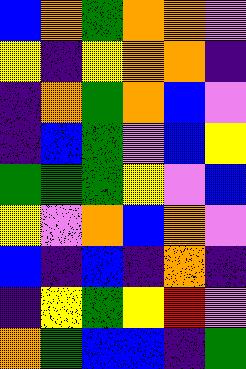[["blue", "orange", "green", "orange", "orange", "violet"], ["yellow", "indigo", "yellow", "orange", "orange", "indigo"], ["indigo", "orange", "green", "orange", "blue", "violet"], ["indigo", "blue", "green", "violet", "blue", "yellow"], ["green", "green", "green", "yellow", "violet", "blue"], ["yellow", "violet", "orange", "blue", "orange", "violet"], ["blue", "indigo", "blue", "indigo", "orange", "indigo"], ["indigo", "yellow", "green", "yellow", "red", "violet"], ["orange", "green", "blue", "blue", "indigo", "green"]]